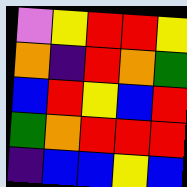[["violet", "yellow", "red", "red", "yellow"], ["orange", "indigo", "red", "orange", "green"], ["blue", "red", "yellow", "blue", "red"], ["green", "orange", "red", "red", "red"], ["indigo", "blue", "blue", "yellow", "blue"]]